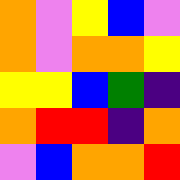[["orange", "violet", "yellow", "blue", "violet"], ["orange", "violet", "orange", "orange", "yellow"], ["yellow", "yellow", "blue", "green", "indigo"], ["orange", "red", "red", "indigo", "orange"], ["violet", "blue", "orange", "orange", "red"]]